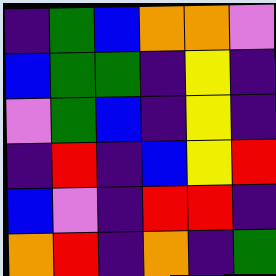[["indigo", "green", "blue", "orange", "orange", "violet"], ["blue", "green", "green", "indigo", "yellow", "indigo"], ["violet", "green", "blue", "indigo", "yellow", "indigo"], ["indigo", "red", "indigo", "blue", "yellow", "red"], ["blue", "violet", "indigo", "red", "red", "indigo"], ["orange", "red", "indigo", "orange", "indigo", "green"]]